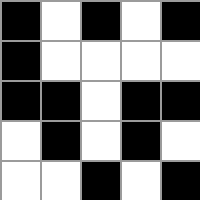[["black", "white", "black", "white", "black"], ["black", "white", "white", "white", "white"], ["black", "black", "white", "black", "black"], ["white", "black", "white", "black", "white"], ["white", "white", "black", "white", "black"]]